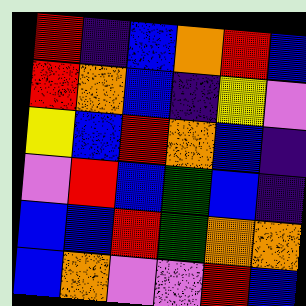[["red", "indigo", "blue", "orange", "red", "blue"], ["red", "orange", "blue", "indigo", "yellow", "violet"], ["yellow", "blue", "red", "orange", "blue", "indigo"], ["violet", "red", "blue", "green", "blue", "indigo"], ["blue", "blue", "red", "green", "orange", "orange"], ["blue", "orange", "violet", "violet", "red", "blue"]]